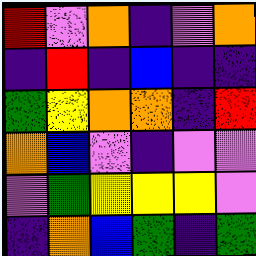[["red", "violet", "orange", "indigo", "violet", "orange"], ["indigo", "red", "indigo", "blue", "indigo", "indigo"], ["green", "yellow", "orange", "orange", "indigo", "red"], ["orange", "blue", "violet", "indigo", "violet", "violet"], ["violet", "green", "yellow", "yellow", "yellow", "violet"], ["indigo", "orange", "blue", "green", "indigo", "green"]]